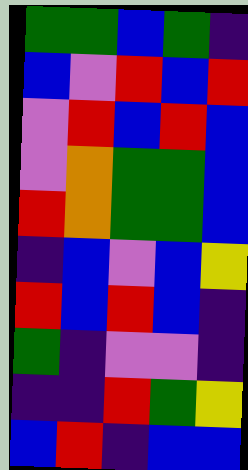[["green", "green", "blue", "green", "indigo"], ["blue", "violet", "red", "blue", "red"], ["violet", "red", "blue", "red", "blue"], ["violet", "orange", "green", "green", "blue"], ["red", "orange", "green", "green", "blue"], ["indigo", "blue", "violet", "blue", "yellow"], ["red", "blue", "red", "blue", "indigo"], ["green", "indigo", "violet", "violet", "indigo"], ["indigo", "indigo", "red", "green", "yellow"], ["blue", "red", "indigo", "blue", "blue"]]